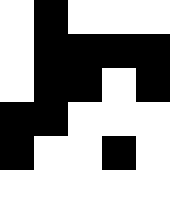[["white", "black", "white", "white", "white"], ["white", "black", "black", "black", "black"], ["white", "black", "black", "white", "black"], ["black", "black", "white", "white", "white"], ["black", "white", "white", "black", "white"], ["white", "white", "white", "white", "white"]]